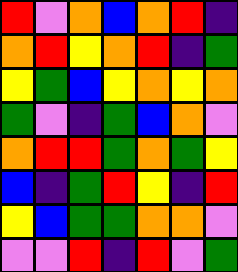[["red", "violet", "orange", "blue", "orange", "red", "indigo"], ["orange", "red", "yellow", "orange", "red", "indigo", "green"], ["yellow", "green", "blue", "yellow", "orange", "yellow", "orange"], ["green", "violet", "indigo", "green", "blue", "orange", "violet"], ["orange", "red", "red", "green", "orange", "green", "yellow"], ["blue", "indigo", "green", "red", "yellow", "indigo", "red"], ["yellow", "blue", "green", "green", "orange", "orange", "violet"], ["violet", "violet", "red", "indigo", "red", "violet", "green"]]